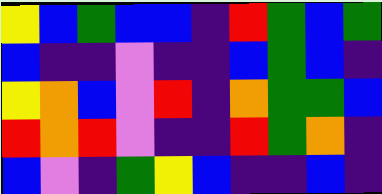[["yellow", "blue", "green", "blue", "blue", "indigo", "red", "green", "blue", "green"], ["blue", "indigo", "indigo", "violet", "indigo", "indigo", "blue", "green", "blue", "indigo"], ["yellow", "orange", "blue", "violet", "red", "indigo", "orange", "green", "green", "blue"], ["red", "orange", "red", "violet", "indigo", "indigo", "red", "green", "orange", "indigo"], ["blue", "violet", "indigo", "green", "yellow", "blue", "indigo", "indigo", "blue", "indigo"]]